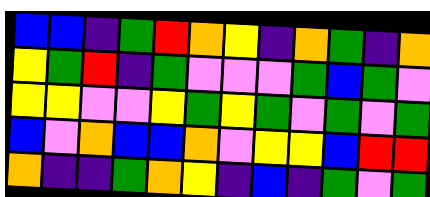[["blue", "blue", "indigo", "green", "red", "orange", "yellow", "indigo", "orange", "green", "indigo", "orange"], ["yellow", "green", "red", "indigo", "green", "violet", "violet", "violet", "green", "blue", "green", "violet"], ["yellow", "yellow", "violet", "violet", "yellow", "green", "yellow", "green", "violet", "green", "violet", "green"], ["blue", "violet", "orange", "blue", "blue", "orange", "violet", "yellow", "yellow", "blue", "red", "red"], ["orange", "indigo", "indigo", "green", "orange", "yellow", "indigo", "blue", "indigo", "green", "violet", "green"]]